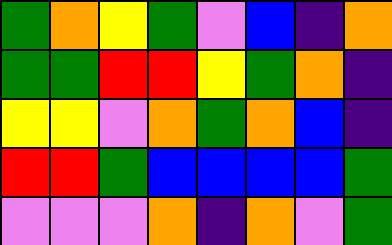[["green", "orange", "yellow", "green", "violet", "blue", "indigo", "orange"], ["green", "green", "red", "red", "yellow", "green", "orange", "indigo"], ["yellow", "yellow", "violet", "orange", "green", "orange", "blue", "indigo"], ["red", "red", "green", "blue", "blue", "blue", "blue", "green"], ["violet", "violet", "violet", "orange", "indigo", "orange", "violet", "green"]]